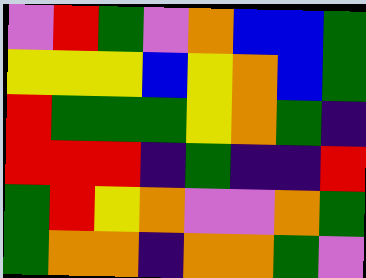[["violet", "red", "green", "violet", "orange", "blue", "blue", "green"], ["yellow", "yellow", "yellow", "blue", "yellow", "orange", "blue", "green"], ["red", "green", "green", "green", "yellow", "orange", "green", "indigo"], ["red", "red", "red", "indigo", "green", "indigo", "indigo", "red"], ["green", "red", "yellow", "orange", "violet", "violet", "orange", "green"], ["green", "orange", "orange", "indigo", "orange", "orange", "green", "violet"]]